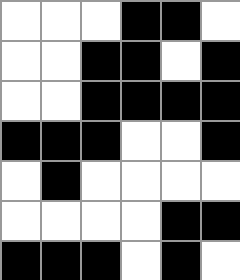[["white", "white", "white", "black", "black", "white"], ["white", "white", "black", "black", "white", "black"], ["white", "white", "black", "black", "black", "black"], ["black", "black", "black", "white", "white", "black"], ["white", "black", "white", "white", "white", "white"], ["white", "white", "white", "white", "black", "black"], ["black", "black", "black", "white", "black", "white"]]